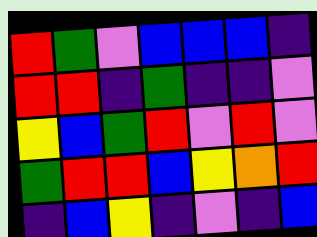[["red", "green", "violet", "blue", "blue", "blue", "indigo"], ["red", "red", "indigo", "green", "indigo", "indigo", "violet"], ["yellow", "blue", "green", "red", "violet", "red", "violet"], ["green", "red", "red", "blue", "yellow", "orange", "red"], ["indigo", "blue", "yellow", "indigo", "violet", "indigo", "blue"]]